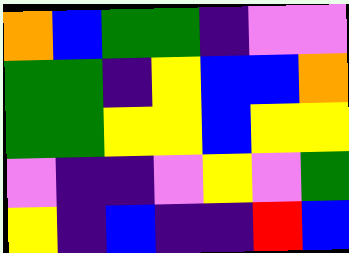[["orange", "blue", "green", "green", "indigo", "violet", "violet"], ["green", "green", "indigo", "yellow", "blue", "blue", "orange"], ["green", "green", "yellow", "yellow", "blue", "yellow", "yellow"], ["violet", "indigo", "indigo", "violet", "yellow", "violet", "green"], ["yellow", "indigo", "blue", "indigo", "indigo", "red", "blue"]]